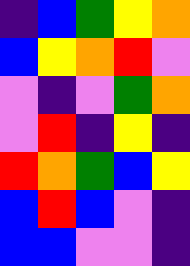[["indigo", "blue", "green", "yellow", "orange"], ["blue", "yellow", "orange", "red", "violet"], ["violet", "indigo", "violet", "green", "orange"], ["violet", "red", "indigo", "yellow", "indigo"], ["red", "orange", "green", "blue", "yellow"], ["blue", "red", "blue", "violet", "indigo"], ["blue", "blue", "violet", "violet", "indigo"]]